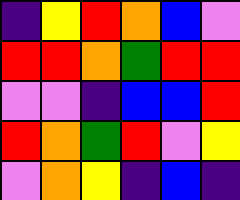[["indigo", "yellow", "red", "orange", "blue", "violet"], ["red", "red", "orange", "green", "red", "red"], ["violet", "violet", "indigo", "blue", "blue", "red"], ["red", "orange", "green", "red", "violet", "yellow"], ["violet", "orange", "yellow", "indigo", "blue", "indigo"]]